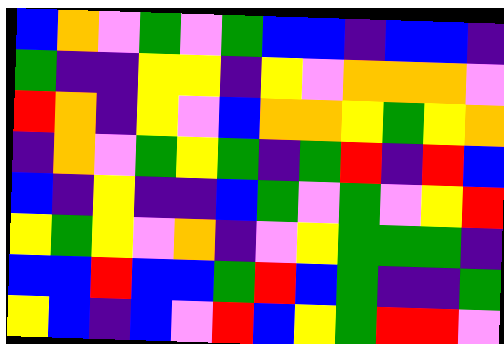[["blue", "orange", "violet", "green", "violet", "green", "blue", "blue", "indigo", "blue", "blue", "indigo"], ["green", "indigo", "indigo", "yellow", "yellow", "indigo", "yellow", "violet", "orange", "orange", "orange", "violet"], ["red", "orange", "indigo", "yellow", "violet", "blue", "orange", "orange", "yellow", "green", "yellow", "orange"], ["indigo", "orange", "violet", "green", "yellow", "green", "indigo", "green", "red", "indigo", "red", "blue"], ["blue", "indigo", "yellow", "indigo", "indigo", "blue", "green", "violet", "green", "violet", "yellow", "red"], ["yellow", "green", "yellow", "violet", "orange", "indigo", "violet", "yellow", "green", "green", "green", "indigo"], ["blue", "blue", "red", "blue", "blue", "green", "red", "blue", "green", "indigo", "indigo", "green"], ["yellow", "blue", "indigo", "blue", "violet", "red", "blue", "yellow", "green", "red", "red", "violet"]]